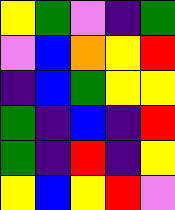[["yellow", "green", "violet", "indigo", "green"], ["violet", "blue", "orange", "yellow", "red"], ["indigo", "blue", "green", "yellow", "yellow"], ["green", "indigo", "blue", "indigo", "red"], ["green", "indigo", "red", "indigo", "yellow"], ["yellow", "blue", "yellow", "red", "violet"]]